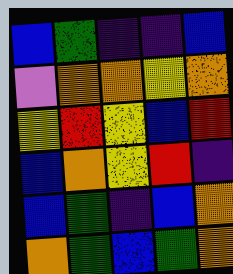[["blue", "green", "indigo", "indigo", "blue"], ["violet", "orange", "orange", "yellow", "orange"], ["yellow", "red", "yellow", "blue", "red"], ["blue", "orange", "yellow", "red", "indigo"], ["blue", "green", "indigo", "blue", "orange"], ["orange", "green", "blue", "green", "orange"]]